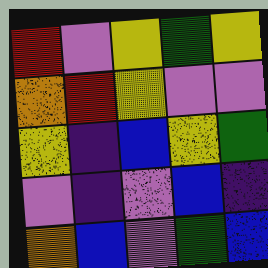[["red", "violet", "yellow", "green", "yellow"], ["orange", "red", "yellow", "violet", "violet"], ["yellow", "indigo", "blue", "yellow", "green"], ["violet", "indigo", "violet", "blue", "indigo"], ["orange", "blue", "violet", "green", "blue"]]